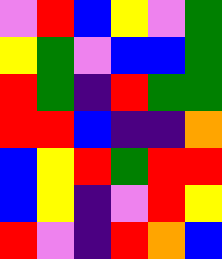[["violet", "red", "blue", "yellow", "violet", "green"], ["yellow", "green", "violet", "blue", "blue", "green"], ["red", "green", "indigo", "red", "green", "green"], ["red", "red", "blue", "indigo", "indigo", "orange"], ["blue", "yellow", "red", "green", "red", "red"], ["blue", "yellow", "indigo", "violet", "red", "yellow"], ["red", "violet", "indigo", "red", "orange", "blue"]]